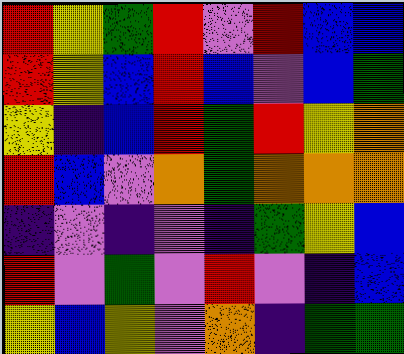[["red", "yellow", "green", "red", "violet", "red", "blue", "blue"], ["red", "yellow", "blue", "red", "blue", "violet", "blue", "green"], ["yellow", "indigo", "blue", "red", "green", "red", "yellow", "orange"], ["red", "blue", "violet", "orange", "green", "orange", "orange", "orange"], ["indigo", "violet", "indigo", "violet", "indigo", "green", "yellow", "blue"], ["red", "violet", "green", "violet", "red", "violet", "indigo", "blue"], ["yellow", "blue", "yellow", "violet", "orange", "indigo", "green", "green"]]